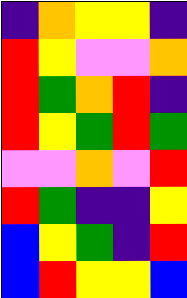[["indigo", "orange", "yellow", "yellow", "indigo"], ["red", "yellow", "violet", "violet", "orange"], ["red", "green", "orange", "red", "indigo"], ["red", "yellow", "green", "red", "green"], ["violet", "violet", "orange", "violet", "red"], ["red", "green", "indigo", "indigo", "yellow"], ["blue", "yellow", "green", "indigo", "red"], ["blue", "red", "yellow", "yellow", "blue"]]